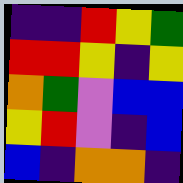[["indigo", "indigo", "red", "yellow", "green"], ["red", "red", "yellow", "indigo", "yellow"], ["orange", "green", "violet", "blue", "blue"], ["yellow", "red", "violet", "indigo", "blue"], ["blue", "indigo", "orange", "orange", "indigo"]]